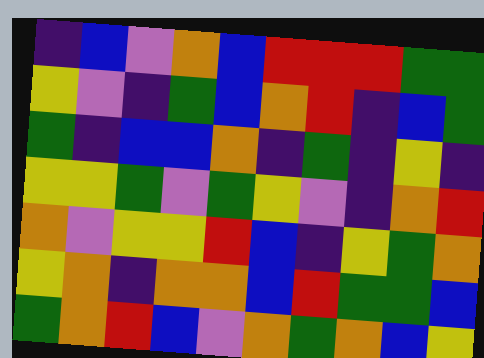[["indigo", "blue", "violet", "orange", "blue", "red", "red", "red", "green", "green"], ["yellow", "violet", "indigo", "green", "blue", "orange", "red", "indigo", "blue", "green"], ["green", "indigo", "blue", "blue", "orange", "indigo", "green", "indigo", "yellow", "indigo"], ["yellow", "yellow", "green", "violet", "green", "yellow", "violet", "indigo", "orange", "red"], ["orange", "violet", "yellow", "yellow", "red", "blue", "indigo", "yellow", "green", "orange"], ["yellow", "orange", "indigo", "orange", "orange", "blue", "red", "green", "green", "blue"], ["green", "orange", "red", "blue", "violet", "orange", "green", "orange", "blue", "yellow"]]